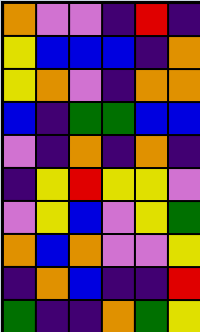[["orange", "violet", "violet", "indigo", "red", "indigo"], ["yellow", "blue", "blue", "blue", "indigo", "orange"], ["yellow", "orange", "violet", "indigo", "orange", "orange"], ["blue", "indigo", "green", "green", "blue", "blue"], ["violet", "indigo", "orange", "indigo", "orange", "indigo"], ["indigo", "yellow", "red", "yellow", "yellow", "violet"], ["violet", "yellow", "blue", "violet", "yellow", "green"], ["orange", "blue", "orange", "violet", "violet", "yellow"], ["indigo", "orange", "blue", "indigo", "indigo", "red"], ["green", "indigo", "indigo", "orange", "green", "yellow"]]